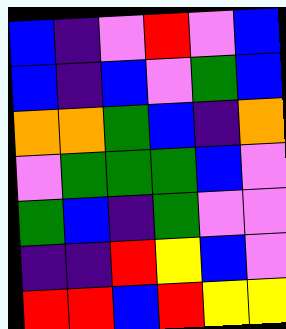[["blue", "indigo", "violet", "red", "violet", "blue"], ["blue", "indigo", "blue", "violet", "green", "blue"], ["orange", "orange", "green", "blue", "indigo", "orange"], ["violet", "green", "green", "green", "blue", "violet"], ["green", "blue", "indigo", "green", "violet", "violet"], ["indigo", "indigo", "red", "yellow", "blue", "violet"], ["red", "red", "blue", "red", "yellow", "yellow"]]